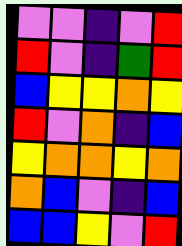[["violet", "violet", "indigo", "violet", "red"], ["red", "violet", "indigo", "green", "red"], ["blue", "yellow", "yellow", "orange", "yellow"], ["red", "violet", "orange", "indigo", "blue"], ["yellow", "orange", "orange", "yellow", "orange"], ["orange", "blue", "violet", "indigo", "blue"], ["blue", "blue", "yellow", "violet", "red"]]